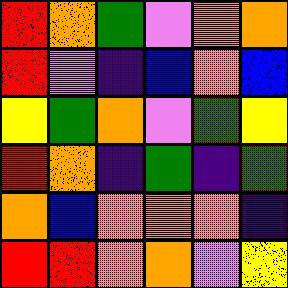[["red", "orange", "green", "violet", "orange", "orange"], ["red", "violet", "indigo", "blue", "orange", "blue"], ["yellow", "green", "orange", "violet", "green", "yellow"], ["red", "orange", "indigo", "green", "indigo", "green"], ["orange", "blue", "orange", "orange", "orange", "indigo"], ["red", "red", "orange", "orange", "violet", "yellow"]]